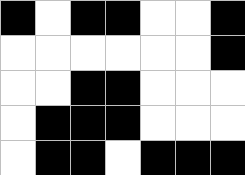[["black", "white", "black", "black", "white", "white", "black"], ["white", "white", "white", "white", "white", "white", "black"], ["white", "white", "black", "black", "white", "white", "white"], ["white", "black", "black", "black", "white", "white", "white"], ["white", "black", "black", "white", "black", "black", "black"]]